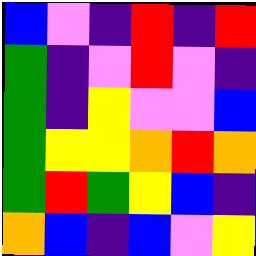[["blue", "violet", "indigo", "red", "indigo", "red"], ["green", "indigo", "violet", "red", "violet", "indigo"], ["green", "indigo", "yellow", "violet", "violet", "blue"], ["green", "yellow", "yellow", "orange", "red", "orange"], ["green", "red", "green", "yellow", "blue", "indigo"], ["orange", "blue", "indigo", "blue", "violet", "yellow"]]